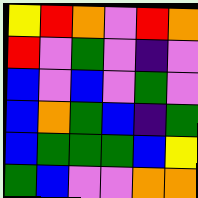[["yellow", "red", "orange", "violet", "red", "orange"], ["red", "violet", "green", "violet", "indigo", "violet"], ["blue", "violet", "blue", "violet", "green", "violet"], ["blue", "orange", "green", "blue", "indigo", "green"], ["blue", "green", "green", "green", "blue", "yellow"], ["green", "blue", "violet", "violet", "orange", "orange"]]